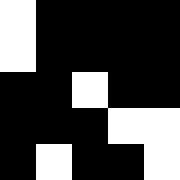[["white", "black", "black", "black", "black"], ["white", "black", "black", "black", "black"], ["black", "black", "white", "black", "black"], ["black", "black", "black", "white", "white"], ["black", "white", "black", "black", "white"]]